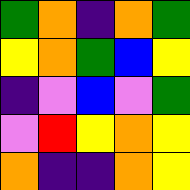[["green", "orange", "indigo", "orange", "green"], ["yellow", "orange", "green", "blue", "yellow"], ["indigo", "violet", "blue", "violet", "green"], ["violet", "red", "yellow", "orange", "yellow"], ["orange", "indigo", "indigo", "orange", "yellow"]]